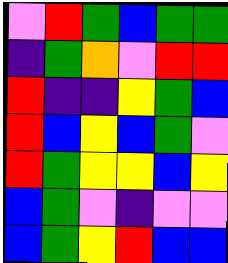[["violet", "red", "green", "blue", "green", "green"], ["indigo", "green", "orange", "violet", "red", "red"], ["red", "indigo", "indigo", "yellow", "green", "blue"], ["red", "blue", "yellow", "blue", "green", "violet"], ["red", "green", "yellow", "yellow", "blue", "yellow"], ["blue", "green", "violet", "indigo", "violet", "violet"], ["blue", "green", "yellow", "red", "blue", "blue"]]